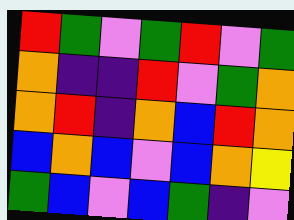[["red", "green", "violet", "green", "red", "violet", "green"], ["orange", "indigo", "indigo", "red", "violet", "green", "orange"], ["orange", "red", "indigo", "orange", "blue", "red", "orange"], ["blue", "orange", "blue", "violet", "blue", "orange", "yellow"], ["green", "blue", "violet", "blue", "green", "indigo", "violet"]]